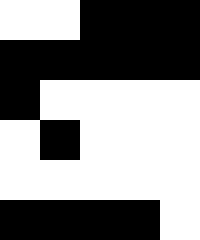[["white", "white", "black", "black", "black"], ["black", "black", "black", "black", "black"], ["black", "white", "white", "white", "white"], ["white", "black", "white", "white", "white"], ["white", "white", "white", "white", "white"], ["black", "black", "black", "black", "white"]]